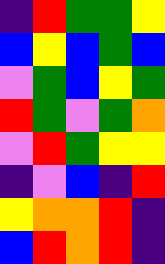[["indigo", "red", "green", "green", "yellow"], ["blue", "yellow", "blue", "green", "blue"], ["violet", "green", "blue", "yellow", "green"], ["red", "green", "violet", "green", "orange"], ["violet", "red", "green", "yellow", "yellow"], ["indigo", "violet", "blue", "indigo", "red"], ["yellow", "orange", "orange", "red", "indigo"], ["blue", "red", "orange", "red", "indigo"]]